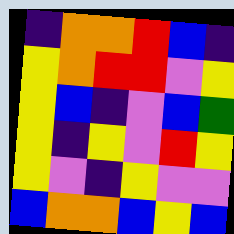[["indigo", "orange", "orange", "red", "blue", "indigo"], ["yellow", "orange", "red", "red", "violet", "yellow"], ["yellow", "blue", "indigo", "violet", "blue", "green"], ["yellow", "indigo", "yellow", "violet", "red", "yellow"], ["yellow", "violet", "indigo", "yellow", "violet", "violet"], ["blue", "orange", "orange", "blue", "yellow", "blue"]]